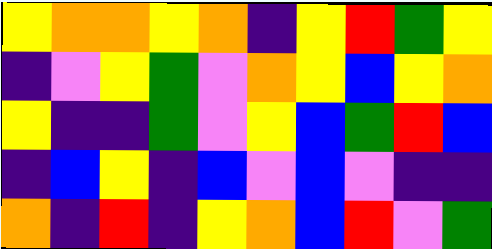[["yellow", "orange", "orange", "yellow", "orange", "indigo", "yellow", "red", "green", "yellow"], ["indigo", "violet", "yellow", "green", "violet", "orange", "yellow", "blue", "yellow", "orange"], ["yellow", "indigo", "indigo", "green", "violet", "yellow", "blue", "green", "red", "blue"], ["indigo", "blue", "yellow", "indigo", "blue", "violet", "blue", "violet", "indigo", "indigo"], ["orange", "indigo", "red", "indigo", "yellow", "orange", "blue", "red", "violet", "green"]]